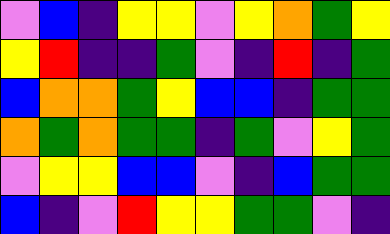[["violet", "blue", "indigo", "yellow", "yellow", "violet", "yellow", "orange", "green", "yellow"], ["yellow", "red", "indigo", "indigo", "green", "violet", "indigo", "red", "indigo", "green"], ["blue", "orange", "orange", "green", "yellow", "blue", "blue", "indigo", "green", "green"], ["orange", "green", "orange", "green", "green", "indigo", "green", "violet", "yellow", "green"], ["violet", "yellow", "yellow", "blue", "blue", "violet", "indigo", "blue", "green", "green"], ["blue", "indigo", "violet", "red", "yellow", "yellow", "green", "green", "violet", "indigo"]]